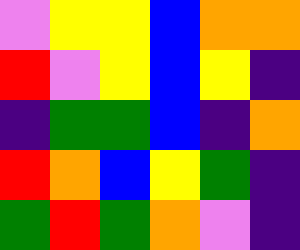[["violet", "yellow", "yellow", "blue", "orange", "orange"], ["red", "violet", "yellow", "blue", "yellow", "indigo"], ["indigo", "green", "green", "blue", "indigo", "orange"], ["red", "orange", "blue", "yellow", "green", "indigo"], ["green", "red", "green", "orange", "violet", "indigo"]]